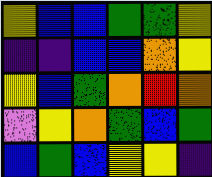[["yellow", "blue", "blue", "green", "green", "yellow"], ["indigo", "indigo", "blue", "blue", "orange", "yellow"], ["yellow", "blue", "green", "orange", "red", "orange"], ["violet", "yellow", "orange", "green", "blue", "green"], ["blue", "green", "blue", "yellow", "yellow", "indigo"]]